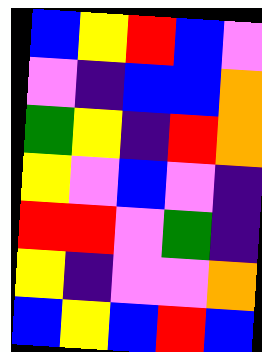[["blue", "yellow", "red", "blue", "violet"], ["violet", "indigo", "blue", "blue", "orange"], ["green", "yellow", "indigo", "red", "orange"], ["yellow", "violet", "blue", "violet", "indigo"], ["red", "red", "violet", "green", "indigo"], ["yellow", "indigo", "violet", "violet", "orange"], ["blue", "yellow", "blue", "red", "blue"]]